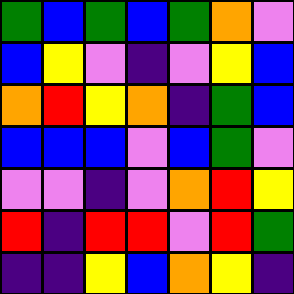[["green", "blue", "green", "blue", "green", "orange", "violet"], ["blue", "yellow", "violet", "indigo", "violet", "yellow", "blue"], ["orange", "red", "yellow", "orange", "indigo", "green", "blue"], ["blue", "blue", "blue", "violet", "blue", "green", "violet"], ["violet", "violet", "indigo", "violet", "orange", "red", "yellow"], ["red", "indigo", "red", "red", "violet", "red", "green"], ["indigo", "indigo", "yellow", "blue", "orange", "yellow", "indigo"]]